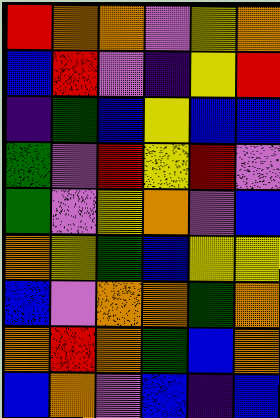[["red", "orange", "orange", "violet", "yellow", "orange"], ["blue", "red", "violet", "indigo", "yellow", "red"], ["indigo", "green", "blue", "yellow", "blue", "blue"], ["green", "violet", "red", "yellow", "red", "violet"], ["green", "violet", "yellow", "orange", "violet", "blue"], ["orange", "yellow", "green", "blue", "yellow", "yellow"], ["blue", "violet", "orange", "orange", "green", "orange"], ["orange", "red", "orange", "green", "blue", "orange"], ["blue", "orange", "violet", "blue", "indigo", "blue"]]